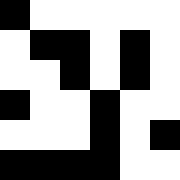[["black", "white", "white", "white", "white", "white"], ["white", "black", "black", "white", "black", "white"], ["white", "white", "black", "white", "black", "white"], ["black", "white", "white", "black", "white", "white"], ["white", "white", "white", "black", "white", "black"], ["black", "black", "black", "black", "white", "white"]]